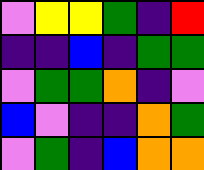[["violet", "yellow", "yellow", "green", "indigo", "red"], ["indigo", "indigo", "blue", "indigo", "green", "green"], ["violet", "green", "green", "orange", "indigo", "violet"], ["blue", "violet", "indigo", "indigo", "orange", "green"], ["violet", "green", "indigo", "blue", "orange", "orange"]]